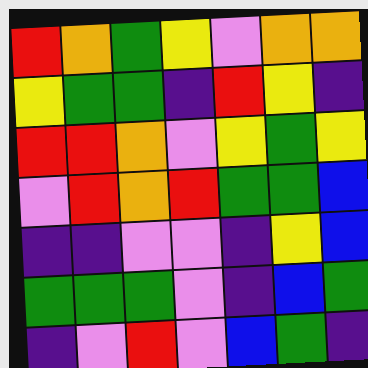[["red", "orange", "green", "yellow", "violet", "orange", "orange"], ["yellow", "green", "green", "indigo", "red", "yellow", "indigo"], ["red", "red", "orange", "violet", "yellow", "green", "yellow"], ["violet", "red", "orange", "red", "green", "green", "blue"], ["indigo", "indigo", "violet", "violet", "indigo", "yellow", "blue"], ["green", "green", "green", "violet", "indigo", "blue", "green"], ["indigo", "violet", "red", "violet", "blue", "green", "indigo"]]